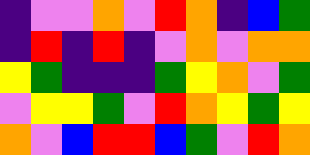[["indigo", "violet", "violet", "orange", "violet", "red", "orange", "indigo", "blue", "green"], ["indigo", "red", "indigo", "red", "indigo", "violet", "orange", "violet", "orange", "orange"], ["yellow", "green", "indigo", "indigo", "indigo", "green", "yellow", "orange", "violet", "green"], ["violet", "yellow", "yellow", "green", "violet", "red", "orange", "yellow", "green", "yellow"], ["orange", "violet", "blue", "red", "red", "blue", "green", "violet", "red", "orange"]]